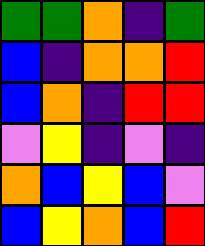[["green", "green", "orange", "indigo", "green"], ["blue", "indigo", "orange", "orange", "red"], ["blue", "orange", "indigo", "red", "red"], ["violet", "yellow", "indigo", "violet", "indigo"], ["orange", "blue", "yellow", "blue", "violet"], ["blue", "yellow", "orange", "blue", "red"]]